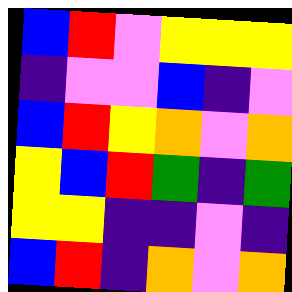[["blue", "red", "violet", "yellow", "yellow", "yellow"], ["indigo", "violet", "violet", "blue", "indigo", "violet"], ["blue", "red", "yellow", "orange", "violet", "orange"], ["yellow", "blue", "red", "green", "indigo", "green"], ["yellow", "yellow", "indigo", "indigo", "violet", "indigo"], ["blue", "red", "indigo", "orange", "violet", "orange"]]